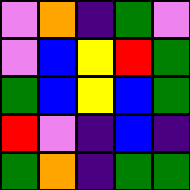[["violet", "orange", "indigo", "green", "violet"], ["violet", "blue", "yellow", "red", "green"], ["green", "blue", "yellow", "blue", "green"], ["red", "violet", "indigo", "blue", "indigo"], ["green", "orange", "indigo", "green", "green"]]